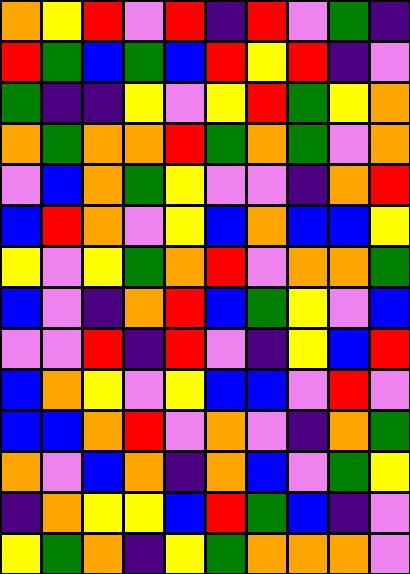[["orange", "yellow", "red", "violet", "red", "indigo", "red", "violet", "green", "indigo"], ["red", "green", "blue", "green", "blue", "red", "yellow", "red", "indigo", "violet"], ["green", "indigo", "indigo", "yellow", "violet", "yellow", "red", "green", "yellow", "orange"], ["orange", "green", "orange", "orange", "red", "green", "orange", "green", "violet", "orange"], ["violet", "blue", "orange", "green", "yellow", "violet", "violet", "indigo", "orange", "red"], ["blue", "red", "orange", "violet", "yellow", "blue", "orange", "blue", "blue", "yellow"], ["yellow", "violet", "yellow", "green", "orange", "red", "violet", "orange", "orange", "green"], ["blue", "violet", "indigo", "orange", "red", "blue", "green", "yellow", "violet", "blue"], ["violet", "violet", "red", "indigo", "red", "violet", "indigo", "yellow", "blue", "red"], ["blue", "orange", "yellow", "violet", "yellow", "blue", "blue", "violet", "red", "violet"], ["blue", "blue", "orange", "red", "violet", "orange", "violet", "indigo", "orange", "green"], ["orange", "violet", "blue", "orange", "indigo", "orange", "blue", "violet", "green", "yellow"], ["indigo", "orange", "yellow", "yellow", "blue", "red", "green", "blue", "indigo", "violet"], ["yellow", "green", "orange", "indigo", "yellow", "green", "orange", "orange", "orange", "violet"]]